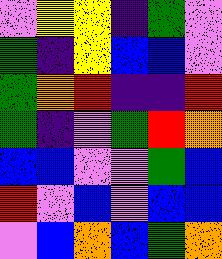[["violet", "yellow", "yellow", "indigo", "green", "violet"], ["green", "indigo", "yellow", "blue", "blue", "violet"], ["green", "orange", "red", "indigo", "indigo", "red"], ["green", "indigo", "violet", "green", "red", "orange"], ["blue", "blue", "violet", "violet", "green", "blue"], ["red", "violet", "blue", "violet", "blue", "blue"], ["violet", "blue", "orange", "blue", "green", "orange"]]